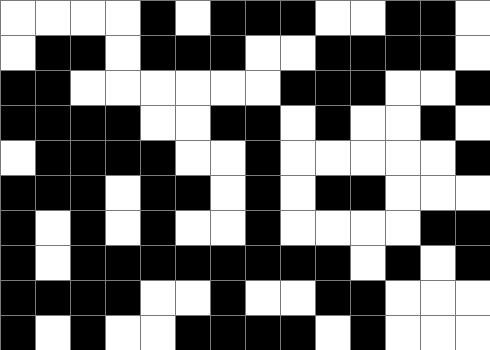[["white", "white", "white", "white", "black", "white", "black", "black", "black", "white", "white", "black", "black", "white"], ["white", "black", "black", "white", "black", "black", "black", "white", "white", "black", "black", "black", "black", "white"], ["black", "black", "white", "white", "white", "white", "white", "white", "black", "black", "black", "white", "white", "black"], ["black", "black", "black", "black", "white", "white", "black", "black", "white", "black", "white", "white", "black", "white"], ["white", "black", "black", "black", "black", "white", "white", "black", "white", "white", "white", "white", "white", "black"], ["black", "black", "black", "white", "black", "black", "white", "black", "white", "black", "black", "white", "white", "white"], ["black", "white", "black", "white", "black", "white", "white", "black", "white", "white", "white", "white", "black", "black"], ["black", "white", "black", "black", "black", "black", "black", "black", "black", "black", "white", "black", "white", "black"], ["black", "black", "black", "black", "white", "white", "black", "white", "white", "black", "black", "white", "white", "white"], ["black", "white", "black", "white", "white", "black", "black", "black", "black", "white", "black", "white", "white", "white"]]